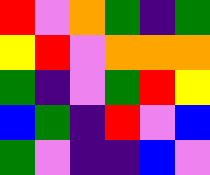[["red", "violet", "orange", "green", "indigo", "green"], ["yellow", "red", "violet", "orange", "orange", "orange"], ["green", "indigo", "violet", "green", "red", "yellow"], ["blue", "green", "indigo", "red", "violet", "blue"], ["green", "violet", "indigo", "indigo", "blue", "violet"]]